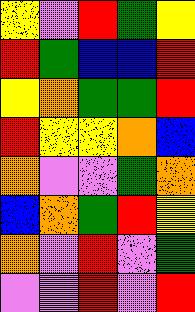[["yellow", "violet", "red", "green", "yellow"], ["red", "green", "blue", "blue", "red"], ["yellow", "orange", "green", "green", "red"], ["red", "yellow", "yellow", "orange", "blue"], ["orange", "violet", "violet", "green", "orange"], ["blue", "orange", "green", "red", "yellow"], ["orange", "violet", "red", "violet", "green"], ["violet", "violet", "red", "violet", "red"]]